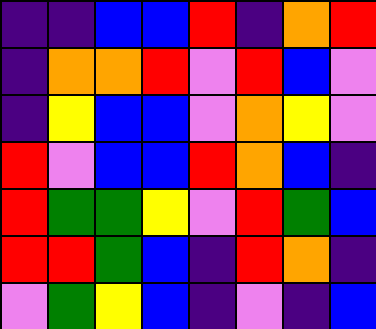[["indigo", "indigo", "blue", "blue", "red", "indigo", "orange", "red"], ["indigo", "orange", "orange", "red", "violet", "red", "blue", "violet"], ["indigo", "yellow", "blue", "blue", "violet", "orange", "yellow", "violet"], ["red", "violet", "blue", "blue", "red", "orange", "blue", "indigo"], ["red", "green", "green", "yellow", "violet", "red", "green", "blue"], ["red", "red", "green", "blue", "indigo", "red", "orange", "indigo"], ["violet", "green", "yellow", "blue", "indigo", "violet", "indigo", "blue"]]